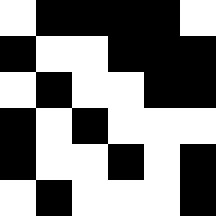[["white", "black", "black", "black", "black", "white"], ["black", "white", "white", "black", "black", "black"], ["white", "black", "white", "white", "black", "black"], ["black", "white", "black", "white", "white", "white"], ["black", "white", "white", "black", "white", "black"], ["white", "black", "white", "white", "white", "black"]]